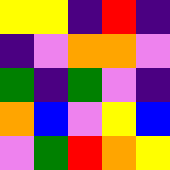[["yellow", "yellow", "indigo", "red", "indigo"], ["indigo", "violet", "orange", "orange", "violet"], ["green", "indigo", "green", "violet", "indigo"], ["orange", "blue", "violet", "yellow", "blue"], ["violet", "green", "red", "orange", "yellow"]]